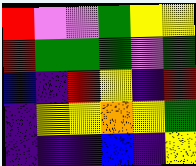[["red", "violet", "violet", "green", "yellow", "yellow"], ["red", "green", "green", "green", "violet", "green"], ["blue", "indigo", "red", "yellow", "indigo", "red"], ["indigo", "yellow", "yellow", "orange", "yellow", "green"], ["indigo", "indigo", "indigo", "blue", "indigo", "yellow"]]